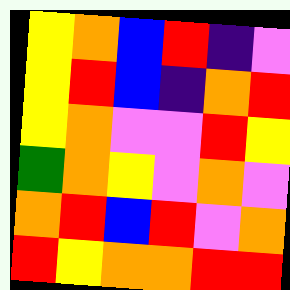[["yellow", "orange", "blue", "red", "indigo", "violet"], ["yellow", "red", "blue", "indigo", "orange", "red"], ["yellow", "orange", "violet", "violet", "red", "yellow"], ["green", "orange", "yellow", "violet", "orange", "violet"], ["orange", "red", "blue", "red", "violet", "orange"], ["red", "yellow", "orange", "orange", "red", "red"]]